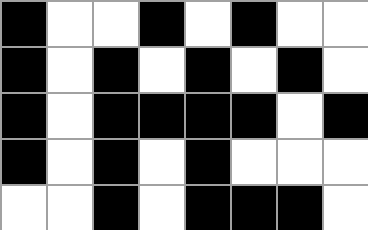[["black", "white", "white", "black", "white", "black", "white", "white"], ["black", "white", "black", "white", "black", "white", "black", "white"], ["black", "white", "black", "black", "black", "black", "white", "black"], ["black", "white", "black", "white", "black", "white", "white", "white"], ["white", "white", "black", "white", "black", "black", "black", "white"]]